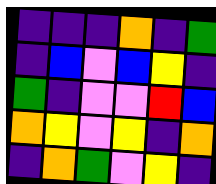[["indigo", "indigo", "indigo", "orange", "indigo", "green"], ["indigo", "blue", "violet", "blue", "yellow", "indigo"], ["green", "indigo", "violet", "violet", "red", "blue"], ["orange", "yellow", "violet", "yellow", "indigo", "orange"], ["indigo", "orange", "green", "violet", "yellow", "indigo"]]